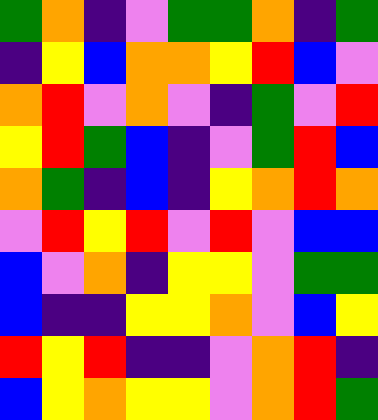[["green", "orange", "indigo", "violet", "green", "green", "orange", "indigo", "green"], ["indigo", "yellow", "blue", "orange", "orange", "yellow", "red", "blue", "violet"], ["orange", "red", "violet", "orange", "violet", "indigo", "green", "violet", "red"], ["yellow", "red", "green", "blue", "indigo", "violet", "green", "red", "blue"], ["orange", "green", "indigo", "blue", "indigo", "yellow", "orange", "red", "orange"], ["violet", "red", "yellow", "red", "violet", "red", "violet", "blue", "blue"], ["blue", "violet", "orange", "indigo", "yellow", "yellow", "violet", "green", "green"], ["blue", "indigo", "indigo", "yellow", "yellow", "orange", "violet", "blue", "yellow"], ["red", "yellow", "red", "indigo", "indigo", "violet", "orange", "red", "indigo"], ["blue", "yellow", "orange", "yellow", "yellow", "violet", "orange", "red", "green"]]